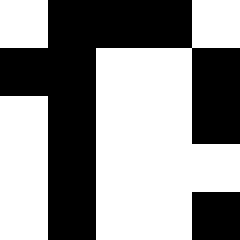[["white", "black", "black", "black", "white"], ["black", "black", "white", "white", "black"], ["white", "black", "white", "white", "black"], ["white", "black", "white", "white", "white"], ["white", "black", "white", "white", "black"]]